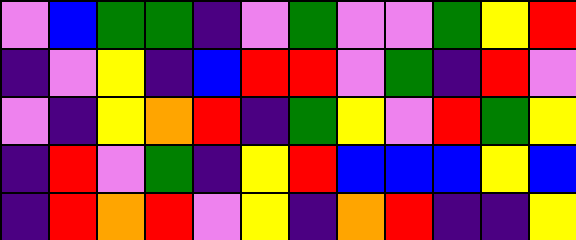[["violet", "blue", "green", "green", "indigo", "violet", "green", "violet", "violet", "green", "yellow", "red"], ["indigo", "violet", "yellow", "indigo", "blue", "red", "red", "violet", "green", "indigo", "red", "violet"], ["violet", "indigo", "yellow", "orange", "red", "indigo", "green", "yellow", "violet", "red", "green", "yellow"], ["indigo", "red", "violet", "green", "indigo", "yellow", "red", "blue", "blue", "blue", "yellow", "blue"], ["indigo", "red", "orange", "red", "violet", "yellow", "indigo", "orange", "red", "indigo", "indigo", "yellow"]]